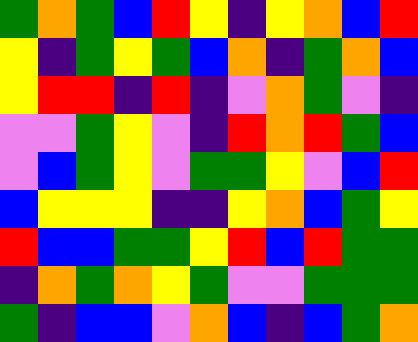[["green", "orange", "green", "blue", "red", "yellow", "indigo", "yellow", "orange", "blue", "red"], ["yellow", "indigo", "green", "yellow", "green", "blue", "orange", "indigo", "green", "orange", "blue"], ["yellow", "red", "red", "indigo", "red", "indigo", "violet", "orange", "green", "violet", "indigo"], ["violet", "violet", "green", "yellow", "violet", "indigo", "red", "orange", "red", "green", "blue"], ["violet", "blue", "green", "yellow", "violet", "green", "green", "yellow", "violet", "blue", "red"], ["blue", "yellow", "yellow", "yellow", "indigo", "indigo", "yellow", "orange", "blue", "green", "yellow"], ["red", "blue", "blue", "green", "green", "yellow", "red", "blue", "red", "green", "green"], ["indigo", "orange", "green", "orange", "yellow", "green", "violet", "violet", "green", "green", "green"], ["green", "indigo", "blue", "blue", "violet", "orange", "blue", "indigo", "blue", "green", "orange"]]